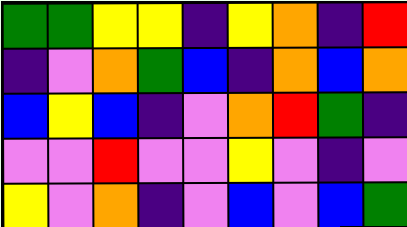[["green", "green", "yellow", "yellow", "indigo", "yellow", "orange", "indigo", "red"], ["indigo", "violet", "orange", "green", "blue", "indigo", "orange", "blue", "orange"], ["blue", "yellow", "blue", "indigo", "violet", "orange", "red", "green", "indigo"], ["violet", "violet", "red", "violet", "violet", "yellow", "violet", "indigo", "violet"], ["yellow", "violet", "orange", "indigo", "violet", "blue", "violet", "blue", "green"]]